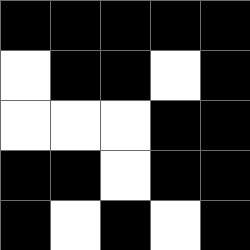[["black", "black", "black", "black", "black"], ["white", "black", "black", "white", "black"], ["white", "white", "white", "black", "black"], ["black", "black", "white", "black", "black"], ["black", "white", "black", "white", "black"]]